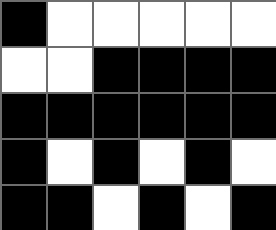[["black", "white", "white", "white", "white", "white"], ["white", "white", "black", "black", "black", "black"], ["black", "black", "black", "black", "black", "black"], ["black", "white", "black", "white", "black", "white"], ["black", "black", "white", "black", "white", "black"]]